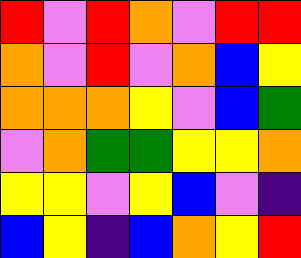[["red", "violet", "red", "orange", "violet", "red", "red"], ["orange", "violet", "red", "violet", "orange", "blue", "yellow"], ["orange", "orange", "orange", "yellow", "violet", "blue", "green"], ["violet", "orange", "green", "green", "yellow", "yellow", "orange"], ["yellow", "yellow", "violet", "yellow", "blue", "violet", "indigo"], ["blue", "yellow", "indigo", "blue", "orange", "yellow", "red"]]